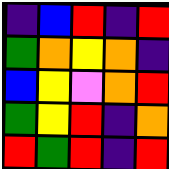[["indigo", "blue", "red", "indigo", "red"], ["green", "orange", "yellow", "orange", "indigo"], ["blue", "yellow", "violet", "orange", "red"], ["green", "yellow", "red", "indigo", "orange"], ["red", "green", "red", "indigo", "red"]]